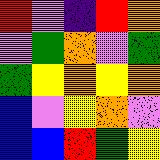[["red", "violet", "indigo", "red", "orange"], ["violet", "green", "orange", "violet", "green"], ["green", "yellow", "orange", "yellow", "orange"], ["blue", "violet", "yellow", "orange", "violet"], ["blue", "blue", "red", "green", "yellow"]]